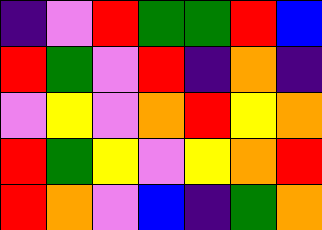[["indigo", "violet", "red", "green", "green", "red", "blue"], ["red", "green", "violet", "red", "indigo", "orange", "indigo"], ["violet", "yellow", "violet", "orange", "red", "yellow", "orange"], ["red", "green", "yellow", "violet", "yellow", "orange", "red"], ["red", "orange", "violet", "blue", "indigo", "green", "orange"]]